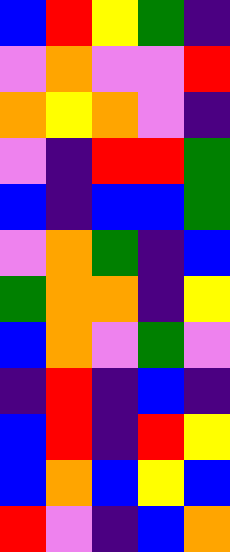[["blue", "red", "yellow", "green", "indigo"], ["violet", "orange", "violet", "violet", "red"], ["orange", "yellow", "orange", "violet", "indigo"], ["violet", "indigo", "red", "red", "green"], ["blue", "indigo", "blue", "blue", "green"], ["violet", "orange", "green", "indigo", "blue"], ["green", "orange", "orange", "indigo", "yellow"], ["blue", "orange", "violet", "green", "violet"], ["indigo", "red", "indigo", "blue", "indigo"], ["blue", "red", "indigo", "red", "yellow"], ["blue", "orange", "blue", "yellow", "blue"], ["red", "violet", "indigo", "blue", "orange"]]